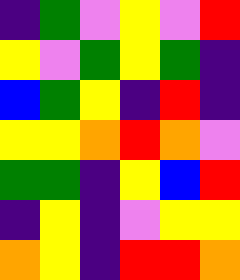[["indigo", "green", "violet", "yellow", "violet", "red"], ["yellow", "violet", "green", "yellow", "green", "indigo"], ["blue", "green", "yellow", "indigo", "red", "indigo"], ["yellow", "yellow", "orange", "red", "orange", "violet"], ["green", "green", "indigo", "yellow", "blue", "red"], ["indigo", "yellow", "indigo", "violet", "yellow", "yellow"], ["orange", "yellow", "indigo", "red", "red", "orange"]]